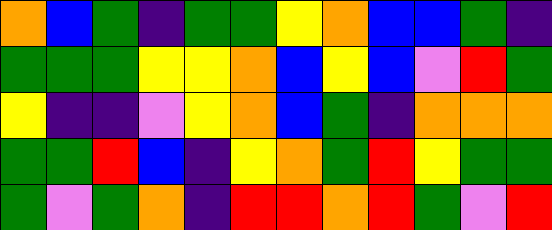[["orange", "blue", "green", "indigo", "green", "green", "yellow", "orange", "blue", "blue", "green", "indigo"], ["green", "green", "green", "yellow", "yellow", "orange", "blue", "yellow", "blue", "violet", "red", "green"], ["yellow", "indigo", "indigo", "violet", "yellow", "orange", "blue", "green", "indigo", "orange", "orange", "orange"], ["green", "green", "red", "blue", "indigo", "yellow", "orange", "green", "red", "yellow", "green", "green"], ["green", "violet", "green", "orange", "indigo", "red", "red", "orange", "red", "green", "violet", "red"]]